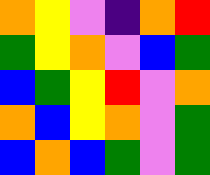[["orange", "yellow", "violet", "indigo", "orange", "red"], ["green", "yellow", "orange", "violet", "blue", "green"], ["blue", "green", "yellow", "red", "violet", "orange"], ["orange", "blue", "yellow", "orange", "violet", "green"], ["blue", "orange", "blue", "green", "violet", "green"]]